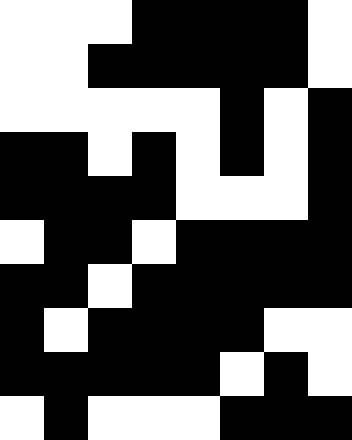[["white", "white", "white", "black", "black", "black", "black", "white"], ["white", "white", "black", "black", "black", "black", "black", "white"], ["white", "white", "white", "white", "white", "black", "white", "black"], ["black", "black", "white", "black", "white", "black", "white", "black"], ["black", "black", "black", "black", "white", "white", "white", "black"], ["white", "black", "black", "white", "black", "black", "black", "black"], ["black", "black", "white", "black", "black", "black", "black", "black"], ["black", "white", "black", "black", "black", "black", "white", "white"], ["black", "black", "black", "black", "black", "white", "black", "white"], ["white", "black", "white", "white", "white", "black", "black", "black"]]